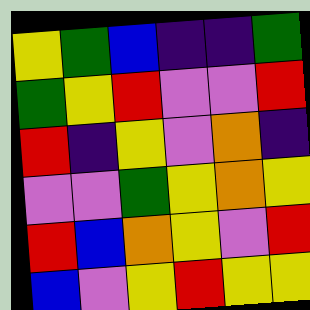[["yellow", "green", "blue", "indigo", "indigo", "green"], ["green", "yellow", "red", "violet", "violet", "red"], ["red", "indigo", "yellow", "violet", "orange", "indigo"], ["violet", "violet", "green", "yellow", "orange", "yellow"], ["red", "blue", "orange", "yellow", "violet", "red"], ["blue", "violet", "yellow", "red", "yellow", "yellow"]]